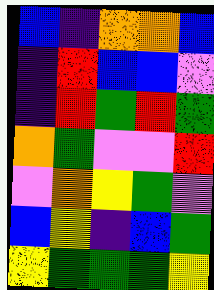[["blue", "indigo", "orange", "orange", "blue"], ["indigo", "red", "blue", "blue", "violet"], ["indigo", "red", "green", "red", "green"], ["orange", "green", "violet", "violet", "red"], ["violet", "orange", "yellow", "green", "violet"], ["blue", "yellow", "indigo", "blue", "green"], ["yellow", "green", "green", "green", "yellow"]]